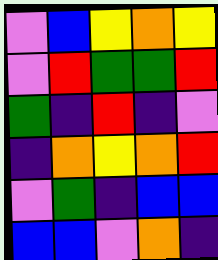[["violet", "blue", "yellow", "orange", "yellow"], ["violet", "red", "green", "green", "red"], ["green", "indigo", "red", "indigo", "violet"], ["indigo", "orange", "yellow", "orange", "red"], ["violet", "green", "indigo", "blue", "blue"], ["blue", "blue", "violet", "orange", "indigo"]]